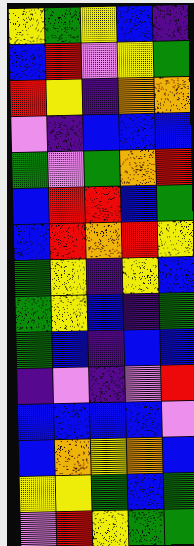[["yellow", "green", "yellow", "blue", "indigo"], ["blue", "red", "violet", "yellow", "green"], ["red", "yellow", "indigo", "orange", "orange"], ["violet", "indigo", "blue", "blue", "blue"], ["green", "violet", "green", "orange", "red"], ["blue", "red", "red", "blue", "green"], ["blue", "red", "orange", "red", "yellow"], ["green", "yellow", "indigo", "yellow", "blue"], ["green", "yellow", "blue", "indigo", "green"], ["green", "blue", "indigo", "blue", "blue"], ["indigo", "violet", "indigo", "violet", "red"], ["blue", "blue", "blue", "blue", "violet"], ["blue", "orange", "yellow", "orange", "blue"], ["yellow", "yellow", "green", "blue", "green"], ["violet", "red", "yellow", "green", "green"]]